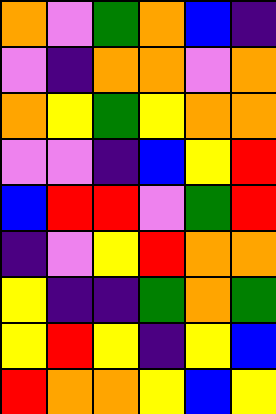[["orange", "violet", "green", "orange", "blue", "indigo"], ["violet", "indigo", "orange", "orange", "violet", "orange"], ["orange", "yellow", "green", "yellow", "orange", "orange"], ["violet", "violet", "indigo", "blue", "yellow", "red"], ["blue", "red", "red", "violet", "green", "red"], ["indigo", "violet", "yellow", "red", "orange", "orange"], ["yellow", "indigo", "indigo", "green", "orange", "green"], ["yellow", "red", "yellow", "indigo", "yellow", "blue"], ["red", "orange", "orange", "yellow", "blue", "yellow"]]